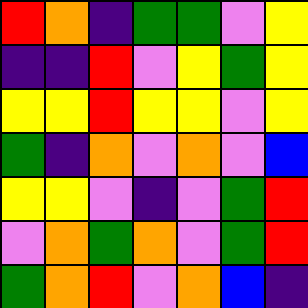[["red", "orange", "indigo", "green", "green", "violet", "yellow"], ["indigo", "indigo", "red", "violet", "yellow", "green", "yellow"], ["yellow", "yellow", "red", "yellow", "yellow", "violet", "yellow"], ["green", "indigo", "orange", "violet", "orange", "violet", "blue"], ["yellow", "yellow", "violet", "indigo", "violet", "green", "red"], ["violet", "orange", "green", "orange", "violet", "green", "red"], ["green", "orange", "red", "violet", "orange", "blue", "indigo"]]